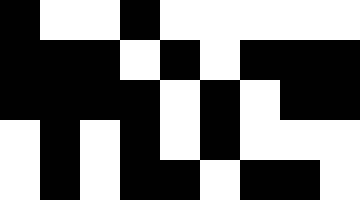[["black", "white", "white", "black", "white", "white", "white", "white", "white"], ["black", "black", "black", "white", "black", "white", "black", "black", "black"], ["black", "black", "black", "black", "white", "black", "white", "black", "black"], ["white", "black", "white", "black", "white", "black", "white", "white", "white"], ["white", "black", "white", "black", "black", "white", "black", "black", "white"]]